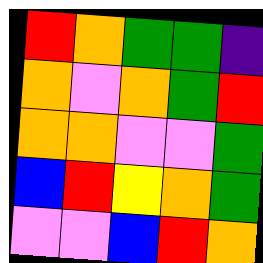[["red", "orange", "green", "green", "indigo"], ["orange", "violet", "orange", "green", "red"], ["orange", "orange", "violet", "violet", "green"], ["blue", "red", "yellow", "orange", "green"], ["violet", "violet", "blue", "red", "orange"]]